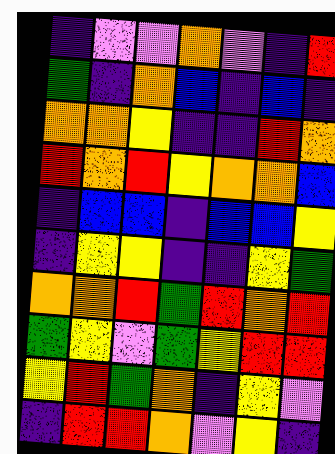[["indigo", "violet", "violet", "orange", "violet", "indigo", "red"], ["green", "indigo", "orange", "blue", "indigo", "blue", "indigo"], ["orange", "orange", "yellow", "indigo", "indigo", "red", "orange"], ["red", "orange", "red", "yellow", "orange", "orange", "blue"], ["indigo", "blue", "blue", "indigo", "blue", "blue", "yellow"], ["indigo", "yellow", "yellow", "indigo", "indigo", "yellow", "green"], ["orange", "orange", "red", "green", "red", "orange", "red"], ["green", "yellow", "violet", "green", "yellow", "red", "red"], ["yellow", "red", "green", "orange", "indigo", "yellow", "violet"], ["indigo", "red", "red", "orange", "violet", "yellow", "indigo"]]